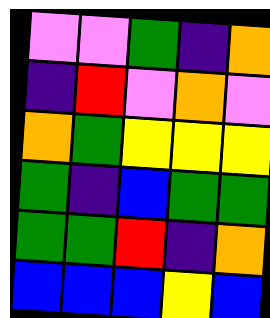[["violet", "violet", "green", "indigo", "orange"], ["indigo", "red", "violet", "orange", "violet"], ["orange", "green", "yellow", "yellow", "yellow"], ["green", "indigo", "blue", "green", "green"], ["green", "green", "red", "indigo", "orange"], ["blue", "blue", "blue", "yellow", "blue"]]